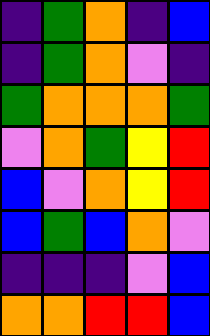[["indigo", "green", "orange", "indigo", "blue"], ["indigo", "green", "orange", "violet", "indigo"], ["green", "orange", "orange", "orange", "green"], ["violet", "orange", "green", "yellow", "red"], ["blue", "violet", "orange", "yellow", "red"], ["blue", "green", "blue", "orange", "violet"], ["indigo", "indigo", "indigo", "violet", "blue"], ["orange", "orange", "red", "red", "blue"]]